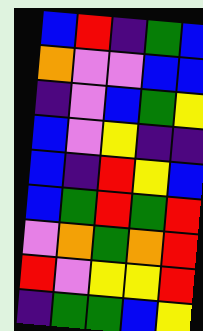[["blue", "red", "indigo", "green", "blue"], ["orange", "violet", "violet", "blue", "blue"], ["indigo", "violet", "blue", "green", "yellow"], ["blue", "violet", "yellow", "indigo", "indigo"], ["blue", "indigo", "red", "yellow", "blue"], ["blue", "green", "red", "green", "red"], ["violet", "orange", "green", "orange", "red"], ["red", "violet", "yellow", "yellow", "red"], ["indigo", "green", "green", "blue", "yellow"]]